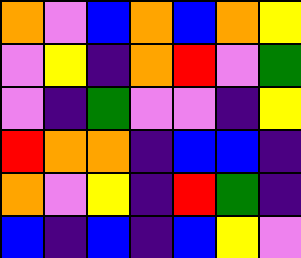[["orange", "violet", "blue", "orange", "blue", "orange", "yellow"], ["violet", "yellow", "indigo", "orange", "red", "violet", "green"], ["violet", "indigo", "green", "violet", "violet", "indigo", "yellow"], ["red", "orange", "orange", "indigo", "blue", "blue", "indigo"], ["orange", "violet", "yellow", "indigo", "red", "green", "indigo"], ["blue", "indigo", "blue", "indigo", "blue", "yellow", "violet"]]